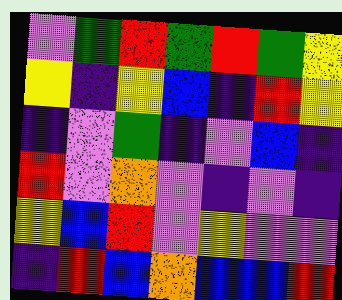[["violet", "green", "red", "green", "red", "green", "yellow"], ["yellow", "indigo", "yellow", "blue", "indigo", "red", "yellow"], ["indigo", "violet", "green", "indigo", "violet", "blue", "indigo"], ["red", "violet", "orange", "violet", "indigo", "violet", "indigo"], ["yellow", "blue", "red", "violet", "yellow", "violet", "violet"], ["indigo", "red", "blue", "orange", "blue", "blue", "red"]]